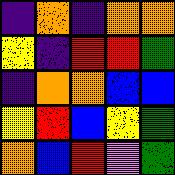[["indigo", "orange", "indigo", "orange", "orange"], ["yellow", "indigo", "red", "red", "green"], ["indigo", "orange", "orange", "blue", "blue"], ["yellow", "red", "blue", "yellow", "green"], ["orange", "blue", "red", "violet", "green"]]